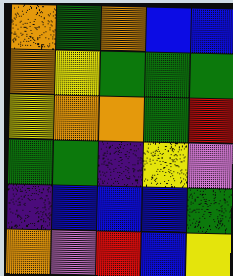[["orange", "green", "orange", "blue", "blue"], ["orange", "yellow", "green", "green", "green"], ["yellow", "orange", "orange", "green", "red"], ["green", "green", "indigo", "yellow", "violet"], ["indigo", "blue", "blue", "blue", "green"], ["orange", "violet", "red", "blue", "yellow"]]